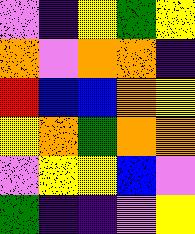[["violet", "indigo", "yellow", "green", "yellow"], ["orange", "violet", "orange", "orange", "indigo"], ["red", "blue", "blue", "orange", "yellow"], ["yellow", "orange", "green", "orange", "orange"], ["violet", "yellow", "yellow", "blue", "violet"], ["green", "indigo", "indigo", "violet", "yellow"]]